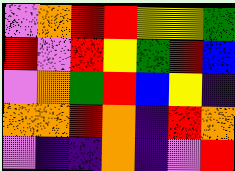[["violet", "orange", "red", "red", "yellow", "yellow", "green"], ["red", "violet", "red", "yellow", "green", "red", "blue"], ["violet", "orange", "green", "red", "blue", "yellow", "indigo"], ["orange", "orange", "red", "orange", "indigo", "red", "orange"], ["violet", "indigo", "indigo", "orange", "indigo", "violet", "red"]]